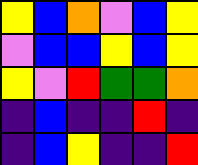[["yellow", "blue", "orange", "violet", "blue", "yellow"], ["violet", "blue", "blue", "yellow", "blue", "yellow"], ["yellow", "violet", "red", "green", "green", "orange"], ["indigo", "blue", "indigo", "indigo", "red", "indigo"], ["indigo", "blue", "yellow", "indigo", "indigo", "red"]]